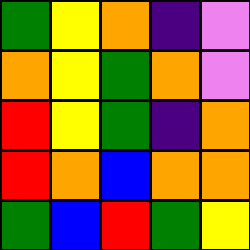[["green", "yellow", "orange", "indigo", "violet"], ["orange", "yellow", "green", "orange", "violet"], ["red", "yellow", "green", "indigo", "orange"], ["red", "orange", "blue", "orange", "orange"], ["green", "blue", "red", "green", "yellow"]]